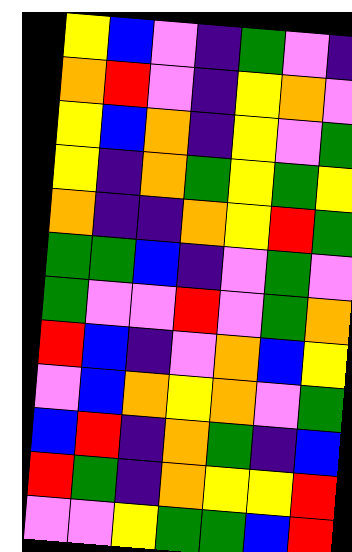[["yellow", "blue", "violet", "indigo", "green", "violet", "indigo"], ["orange", "red", "violet", "indigo", "yellow", "orange", "violet"], ["yellow", "blue", "orange", "indigo", "yellow", "violet", "green"], ["yellow", "indigo", "orange", "green", "yellow", "green", "yellow"], ["orange", "indigo", "indigo", "orange", "yellow", "red", "green"], ["green", "green", "blue", "indigo", "violet", "green", "violet"], ["green", "violet", "violet", "red", "violet", "green", "orange"], ["red", "blue", "indigo", "violet", "orange", "blue", "yellow"], ["violet", "blue", "orange", "yellow", "orange", "violet", "green"], ["blue", "red", "indigo", "orange", "green", "indigo", "blue"], ["red", "green", "indigo", "orange", "yellow", "yellow", "red"], ["violet", "violet", "yellow", "green", "green", "blue", "red"]]